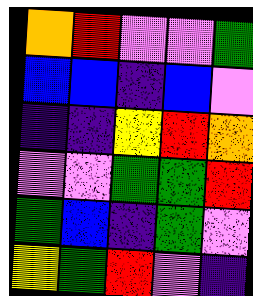[["orange", "red", "violet", "violet", "green"], ["blue", "blue", "indigo", "blue", "violet"], ["indigo", "indigo", "yellow", "red", "orange"], ["violet", "violet", "green", "green", "red"], ["green", "blue", "indigo", "green", "violet"], ["yellow", "green", "red", "violet", "indigo"]]